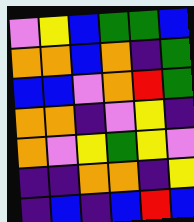[["violet", "yellow", "blue", "green", "green", "blue"], ["orange", "orange", "blue", "orange", "indigo", "green"], ["blue", "blue", "violet", "orange", "red", "green"], ["orange", "orange", "indigo", "violet", "yellow", "indigo"], ["orange", "violet", "yellow", "green", "yellow", "violet"], ["indigo", "indigo", "orange", "orange", "indigo", "yellow"], ["indigo", "blue", "indigo", "blue", "red", "blue"]]